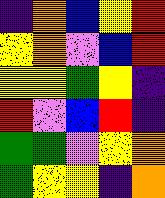[["indigo", "orange", "blue", "yellow", "red"], ["yellow", "orange", "violet", "blue", "red"], ["yellow", "yellow", "green", "yellow", "indigo"], ["red", "violet", "blue", "red", "indigo"], ["green", "green", "violet", "yellow", "orange"], ["green", "yellow", "yellow", "indigo", "orange"]]